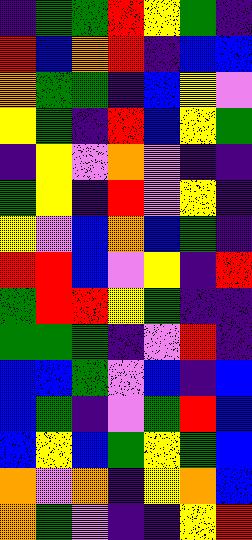[["indigo", "green", "green", "red", "yellow", "green", "indigo"], ["red", "blue", "orange", "red", "indigo", "blue", "blue"], ["orange", "green", "green", "indigo", "blue", "yellow", "violet"], ["yellow", "green", "indigo", "red", "blue", "yellow", "green"], ["indigo", "yellow", "violet", "orange", "violet", "indigo", "indigo"], ["green", "yellow", "indigo", "red", "violet", "yellow", "indigo"], ["yellow", "violet", "blue", "orange", "blue", "green", "indigo"], ["red", "red", "blue", "violet", "yellow", "indigo", "red"], ["green", "red", "red", "yellow", "green", "indigo", "indigo"], ["green", "green", "green", "indigo", "violet", "red", "indigo"], ["blue", "blue", "green", "violet", "blue", "indigo", "blue"], ["blue", "green", "indigo", "violet", "green", "red", "blue"], ["blue", "yellow", "blue", "green", "yellow", "green", "blue"], ["orange", "violet", "orange", "indigo", "yellow", "orange", "blue"], ["orange", "green", "violet", "indigo", "indigo", "yellow", "red"]]